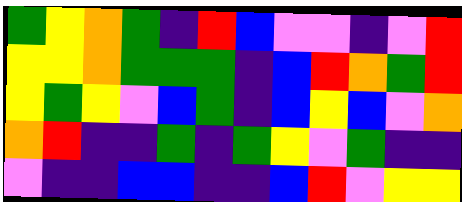[["green", "yellow", "orange", "green", "indigo", "red", "blue", "violet", "violet", "indigo", "violet", "red"], ["yellow", "yellow", "orange", "green", "green", "green", "indigo", "blue", "red", "orange", "green", "red"], ["yellow", "green", "yellow", "violet", "blue", "green", "indigo", "blue", "yellow", "blue", "violet", "orange"], ["orange", "red", "indigo", "indigo", "green", "indigo", "green", "yellow", "violet", "green", "indigo", "indigo"], ["violet", "indigo", "indigo", "blue", "blue", "indigo", "indigo", "blue", "red", "violet", "yellow", "yellow"]]